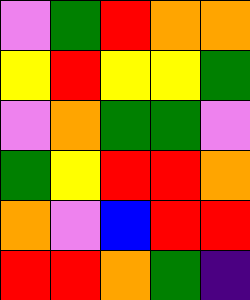[["violet", "green", "red", "orange", "orange"], ["yellow", "red", "yellow", "yellow", "green"], ["violet", "orange", "green", "green", "violet"], ["green", "yellow", "red", "red", "orange"], ["orange", "violet", "blue", "red", "red"], ["red", "red", "orange", "green", "indigo"]]